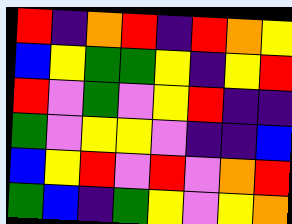[["red", "indigo", "orange", "red", "indigo", "red", "orange", "yellow"], ["blue", "yellow", "green", "green", "yellow", "indigo", "yellow", "red"], ["red", "violet", "green", "violet", "yellow", "red", "indigo", "indigo"], ["green", "violet", "yellow", "yellow", "violet", "indigo", "indigo", "blue"], ["blue", "yellow", "red", "violet", "red", "violet", "orange", "red"], ["green", "blue", "indigo", "green", "yellow", "violet", "yellow", "orange"]]